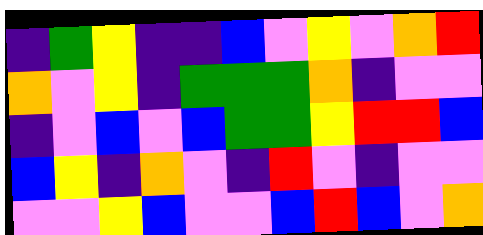[["indigo", "green", "yellow", "indigo", "indigo", "blue", "violet", "yellow", "violet", "orange", "red"], ["orange", "violet", "yellow", "indigo", "green", "green", "green", "orange", "indigo", "violet", "violet"], ["indigo", "violet", "blue", "violet", "blue", "green", "green", "yellow", "red", "red", "blue"], ["blue", "yellow", "indigo", "orange", "violet", "indigo", "red", "violet", "indigo", "violet", "violet"], ["violet", "violet", "yellow", "blue", "violet", "violet", "blue", "red", "blue", "violet", "orange"]]